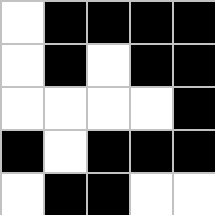[["white", "black", "black", "black", "black"], ["white", "black", "white", "black", "black"], ["white", "white", "white", "white", "black"], ["black", "white", "black", "black", "black"], ["white", "black", "black", "white", "white"]]